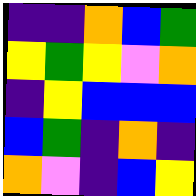[["indigo", "indigo", "orange", "blue", "green"], ["yellow", "green", "yellow", "violet", "orange"], ["indigo", "yellow", "blue", "blue", "blue"], ["blue", "green", "indigo", "orange", "indigo"], ["orange", "violet", "indigo", "blue", "yellow"]]